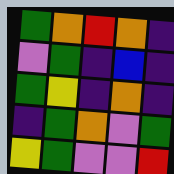[["green", "orange", "red", "orange", "indigo"], ["violet", "green", "indigo", "blue", "indigo"], ["green", "yellow", "indigo", "orange", "indigo"], ["indigo", "green", "orange", "violet", "green"], ["yellow", "green", "violet", "violet", "red"]]